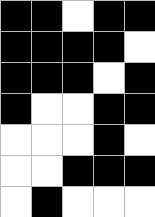[["black", "black", "white", "black", "black"], ["black", "black", "black", "black", "white"], ["black", "black", "black", "white", "black"], ["black", "white", "white", "black", "black"], ["white", "white", "white", "black", "white"], ["white", "white", "black", "black", "black"], ["white", "black", "white", "white", "white"]]